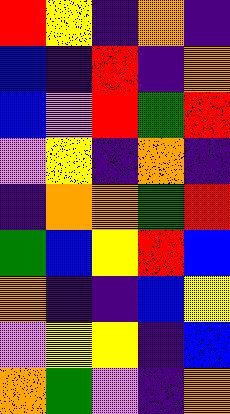[["red", "yellow", "indigo", "orange", "indigo"], ["blue", "indigo", "red", "indigo", "orange"], ["blue", "violet", "red", "green", "red"], ["violet", "yellow", "indigo", "orange", "indigo"], ["indigo", "orange", "orange", "green", "red"], ["green", "blue", "yellow", "red", "blue"], ["orange", "indigo", "indigo", "blue", "yellow"], ["violet", "yellow", "yellow", "indigo", "blue"], ["orange", "green", "violet", "indigo", "orange"]]